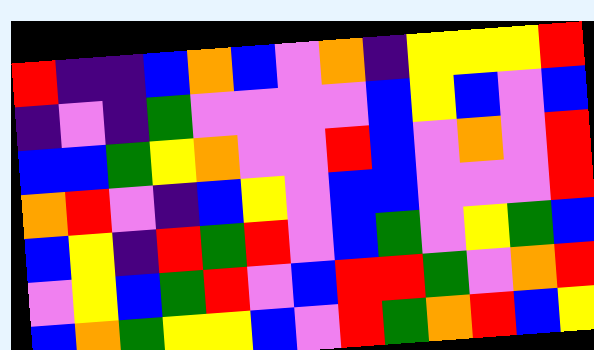[["red", "indigo", "indigo", "blue", "orange", "blue", "violet", "orange", "indigo", "yellow", "yellow", "yellow", "red"], ["indigo", "violet", "indigo", "green", "violet", "violet", "violet", "violet", "blue", "yellow", "blue", "violet", "blue"], ["blue", "blue", "green", "yellow", "orange", "violet", "violet", "red", "blue", "violet", "orange", "violet", "red"], ["orange", "red", "violet", "indigo", "blue", "yellow", "violet", "blue", "blue", "violet", "violet", "violet", "red"], ["blue", "yellow", "indigo", "red", "green", "red", "violet", "blue", "green", "violet", "yellow", "green", "blue"], ["violet", "yellow", "blue", "green", "red", "violet", "blue", "red", "red", "green", "violet", "orange", "red"], ["blue", "orange", "green", "yellow", "yellow", "blue", "violet", "red", "green", "orange", "red", "blue", "yellow"]]